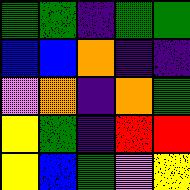[["green", "green", "indigo", "green", "green"], ["blue", "blue", "orange", "indigo", "indigo"], ["violet", "orange", "indigo", "orange", "green"], ["yellow", "green", "indigo", "red", "red"], ["yellow", "blue", "green", "violet", "yellow"]]